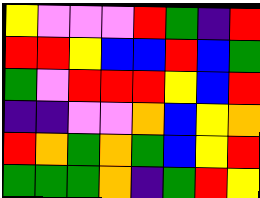[["yellow", "violet", "violet", "violet", "red", "green", "indigo", "red"], ["red", "red", "yellow", "blue", "blue", "red", "blue", "green"], ["green", "violet", "red", "red", "red", "yellow", "blue", "red"], ["indigo", "indigo", "violet", "violet", "orange", "blue", "yellow", "orange"], ["red", "orange", "green", "orange", "green", "blue", "yellow", "red"], ["green", "green", "green", "orange", "indigo", "green", "red", "yellow"]]